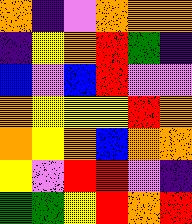[["orange", "indigo", "violet", "orange", "orange", "orange"], ["indigo", "yellow", "orange", "red", "green", "indigo"], ["blue", "violet", "blue", "red", "violet", "violet"], ["orange", "yellow", "yellow", "yellow", "red", "orange"], ["orange", "yellow", "orange", "blue", "orange", "orange"], ["yellow", "violet", "red", "red", "violet", "indigo"], ["green", "green", "yellow", "red", "orange", "red"]]